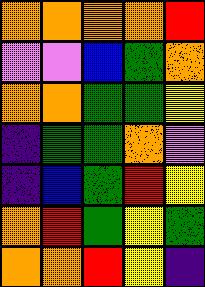[["orange", "orange", "orange", "orange", "red"], ["violet", "violet", "blue", "green", "orange"], ["orange", "orange", "green", "green", "yellow"], ["indigo", "green", "green", "orange", "violet"], ["indigo", "blue", "green", "red", "yellow"], ["orange", "red", "green", "yellow", "green"], ["orange", "orange", "red", "yellow", "indigo"]]